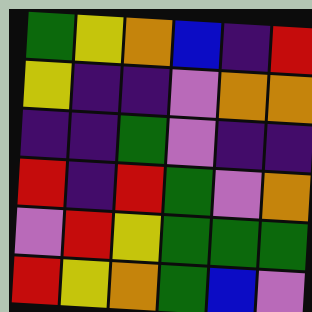[["green", "yellow", "orange", "blue", "indigo", "red"], ["yellow", "indigo", "indigo", "violet", "orange", "orange"], ["indigo", "indigo", "green", "violet", "indigo", "indigo"], ["red", "indigo", "red", "green", "violet", "orange"], ["violet", "red", "yellow", "green", "green", "green"], ["red", "yellow", "orange", "green", "blue", "violet"]]